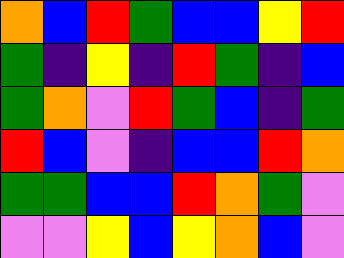[["orange", "blue", "red", "green", "blue", "blue", "yellow", "red"], ["green", "indigo", "yellow", "indigo", "red", "green", "indigo", "blue"], ["green", "orange", "violet", "red", "green", "blue", "indigo", "green"], ["red", "blue", "violet", "indigo", "blue", "blue", "red", "orange"], ["green", "green", "blue", "blue", "red", "orange", "green", "violet"], ["violet", "violet", "yellow", "blue", "yellow", "orange", "blue", "violet"]]